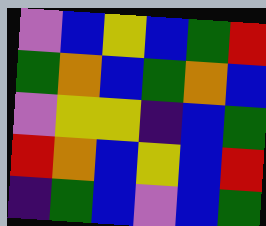[["violet", "blue", "yellow", "blue", "green", "red"], ["green", "orange", "blue", "green", "orange", "blue"], ["violet", "yellow", "yellow", "indigo", "blue", "green"], ["red", "orange", "blue", "yellow", "blue", "red"], ["indigo", "green", "blue", "violet", "blue", "green"]]